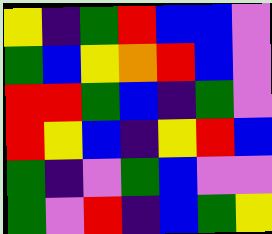[["yellow", "indigo", "green", "red", "blue", "blue", "violet"], ["green", "blue", "yellow", "orange", "red", "blue", "violet"], ["red", "red", "green", "blue", "indigo", "green", "violet"], ["red", "yellow", "blue", "indigo", "yellow", "red", "blue"], ["green", "indigo", "violet", "green", "blue", "violet", "violet"], ["green", "violet", "red", "indigo", "blue", "green", "yellow"]]